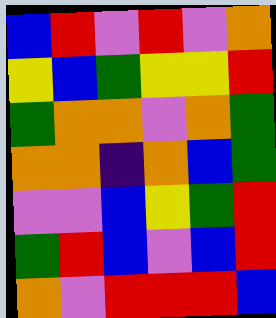[["blue", "red", "violet", "red", "violet", "orange"], ["yellow", "blue", "green", "yellow", "yellow", "red"], ["green", "orange", "orange", "violet", "orange", "green"], ["orange", "orange", "indigo", "orange", "blue", "green"], ["violet", "violet", "blue", "yellow", "green", "red"], ["green", "red", "blue", "violet", "blue", "red"], ["orange", "violet", "red", "red", "red", "blue"]]